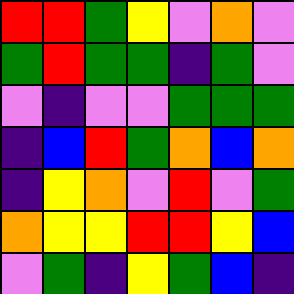[["red", "red", "green", "yellow", "violet", "orange", "violet"], ["green", "red", "green", "green", "indigo", "green", "violet"], ["violet", "indigo", "violet", "violet", "green", "green", "green"], ["indigo", "blue", "red", "green", "orange", "blue", "orange"], ["indigo", "yellow", "orange", "violet", "red", "violet", "green"], ["orange", "yellow", "yellow", "red", "red", "yellow", "blue"], ["violet", "green", "indigo", "yellow", "green", "blue", "indigo"]]